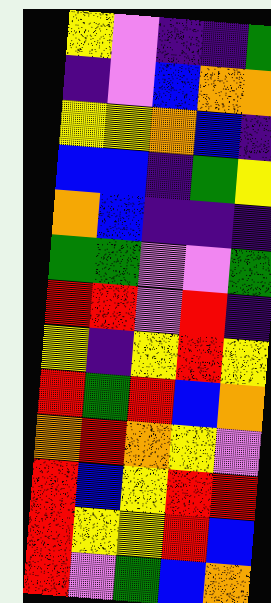[["yellow", "violet", "indigo", "indigo", "green"], ["indigo", "violet", "blue", "orange", "orange"], ["yellow", "yellow", "orange", "blue", "indigo"], ["blue", "blue", "indigo", "green", "yellow"], ["orange", "blue", "indigo", "indigo", "indigo"], ["green", "green", "violet", "violet", "green"], ["red", "red", "violet", "red", "indigo"], ["yellow", "indigo", "yellow", "red", "yellow"], ["red", "green", "red", "blue", "orange"], ["orange", "red", "orange", "yellow", "violet"], ["red", "blue", "yellow", "red", "red"], ["red", "yellow", "yellow", "red", "blue"], ["red", "violet", "green", "blue", "orange"]]